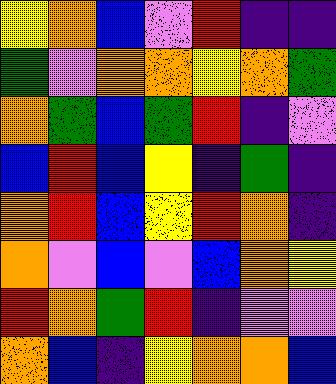[["yellow", "orange", "blue", "violet", "red", "indigo", "indigo"], ["green", "violet", "orange", "orange", "yellow", "orange", "green"], ["orange", "green", "blue", "green", "red", "indigo", "violet"], ["blue", "red", "blue", "yellow", "indigo", "green", "indigo"], ["orange", "red", "blue", "yellow", "red", "orange", "indigo"], ["orange", "violet", "blue", "violet", "blue", "orange", "yellow"], ["red", "orange", "green", "red", "indigo", "violet", "violet"], ["orange", "blue", "indigo", "yellow", "orange", "orange", "blue"]]